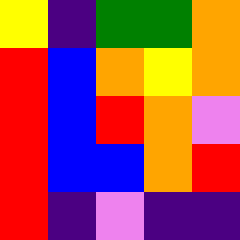[["yellow", "indigo", "green", "green", "orange"], ["red", "blue", "orange", "yellow", "orange"], ["red", "blue", "red", "orange", "violet"], ["red", "blue", "blue", "orange", "red"], ["red", "indigo", "violet", "indigo", "indigo"]]